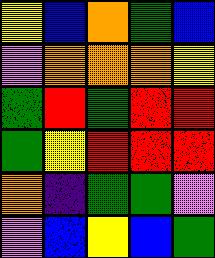[["yellow", "blue", "orange", "green", "blue"], ["violet", "orange", "orange", "orange", "yellow"], ["green", "red", "green", "red", "red"], ["green", "yellow", "red", "red", "red"], ["orange", "indigo", "green", "green", "violet"], ["violet", "blue", "yellow", "blue", "green"]]